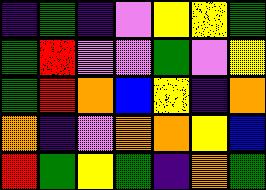[["indigo", "green", "indigo", "violet", "yellow", "yellow", "green"], ["green", "red", "violet", "violet", "green", "violet", "yellow"], ["green", "red", "orange", "blue", "yellow", "indigo", "orange"], ["orange", "indigo", "violet", "orange", "orange", "yellow", "blue"], ["red", "green", "yellow", "green", "indigo", "orange", "green"]]